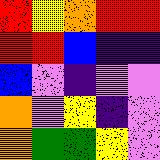[["red", "yellow", "orange", "red", "red"], ["red", "red", "blue", "indigo", "indigo"], ["blue", "violet", "indigo", "violet", "violet"], ["orange", "violet", "yellow", "indigo", "violet"], ["orange", "green", "green", "yellow", "violet"]]